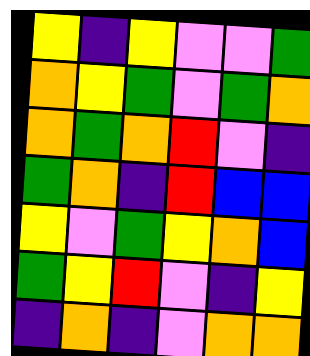[["yellow", "indigo", "yellow", "violet", "violet", "green"], ["orange", "yellow", "green", "violet", "green", "orange"], ["orange", "green", "orange", "red", "violet", "indigo"], ["green", "orange", "indigo", "red", "blue", "blue"], ["yellow", "violet", "green", "yellow", "orange", "blue"], ["green", "yellow", "red", "violet", "indigo", "yellow"], ["indigo", "orange", "indigo", "violet", "orange", "orange"]]